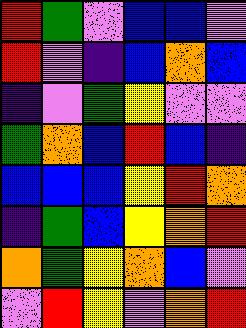[["red", "green", "violet", "blue", "blue", "violet"], ["red", "violet", "indigo", "blue", "orange", "blue"], ["indigo", "violet", "green", "yellow", "violet", "violet"], ["green", "orange", "blue", "red", "blue", "indigo"], ["blue", "blue", "blue", "yellow", "red", "orange"], ["indigo", "green", "blue", "yellow", "orange", "red"], ["orange", "green", "yellow", "orange", "blue", "violet"], ["violet", "red", "yellow", "violet", "orange", "red"]]